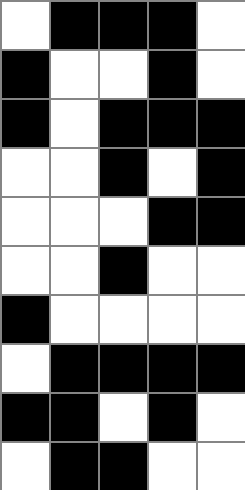[["white", "black", "black", "black", "white"], ["black", "white", "white", "black", "white"], ["black", "white", "black", "black", "black"], ["white", "white", "black", "white", "black"], ["white", "white", "white", "black", "black"], ["white", "white", "black", "white", "white"], ["black", "white", "white", "white", "white"], ["white", "black", "black", "black", "black"], ["black", "black", "white", "black", "white"], ["white", "black", "black", "white", "white"]]